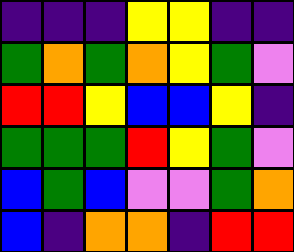[["indigo", "indigo", "indigo", "yellow", "yellow", "indigo", "indigo"], ["green", "orange", "green", "orange", "yellow", "green", "violet"], ["red", "red", "yellow", "blue", "blue", "yellow", "indigo"], ["green", "green", "green", "red", "yellow", "green", "violet"], ["blue", "green", "blue", "violet", "violet", "green", "orange"], ["blue", "indigo", "orange", "orange", "indigo", "red", "red"]]